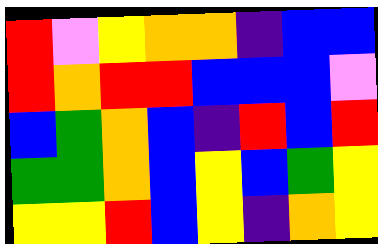[["red", "violet", "yellow", "orange", "orange", "indigo", "blue", "blue"], ["red", "orange", "red", "red", "blue", "blue", "blue", "violet"], ["blue", "green", "orange", "blue", "indigo", "red", "blue", "red"], ["green", "green", "orange", "blue", "yellow", "blue", "green", "yellow"], ["yellow", "yellow", "red", "blue", "yellow", "indigo", "orange", "yellow"]]